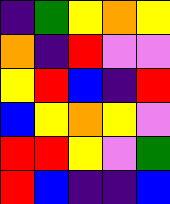[["indigo", "green", "yellow", "orange", "yellow"], ["orange", "indigo", "red", "violet", "violet"], ["yellow", "red", "blue", "indigo", "red"], ["blue", "yellow", "orange", "yellow", "violet"], ["red", "red", "yellow", "violet", "green"], ["red", "blue", "indigo", "indigo", "blue"]]